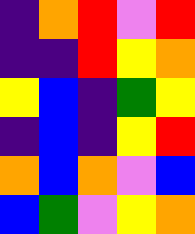[["indigo", "orange", "red", "violet", "red"], ["indigo", "indigo", "red", "yellow", "orange"], ["yellow", "blue", "indigo", "green", "yellow"], ["indigo", "blue", "indigo", "yellow", "red"], ["orange", "blue", "orange", "violet", "blue"], ["blue", "green", "violet", "yellow", "orange"]]